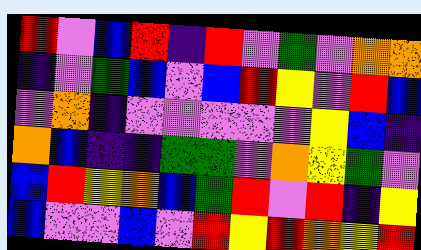[["red", "violet", "blue", "red", "indigo", "red", "violet", "green", "violet", "orange", "orange"], ["indigo", "violet", "green", "blue", "violet", "blue", "red", "yellow", "violet", "red", "blue"], ["violet", "orange", "indigo", "violet", "violet", "violet", "violet", "violet", "yellow", "blue", "indigo"], ["orange", "blue", "indigo", "indigo", "green", "green", "violet", "orange", "yellow", "green", "violet"], ["blue", "red", "yellow", "orange", "blue", "green", "red", "violet", "red", "indigo", "yellow"], ["blue", "violet", "violet", "blue", "violet", "red", "yellow", "red", "orange", "yellow", "red"]]